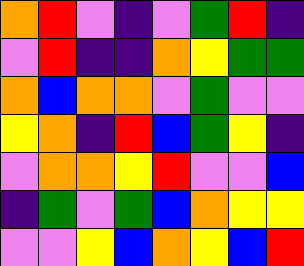[["orange", "red", "violet", "indigo", "violet", "green", "red", "indigo"], ["violet", "red", "indigo", "indigo", "orange", "yellow", "green", "green"], ["orange", "blue", "orange", "orange", "violet", "green", "violet", "violet"], ["yellow", "orange", "indigo", "red", "blue", "green", "yellow", "indigo"], ["violet", "orange", "orange", "yellow", "red", "violet", "violet", "blue"], ["indigo", "green", "violet", "green", "blue", "orange", "yellow", "yellow"], ["violet", "violet", "yellow", "blue", "orange", "yellow", "blue", "red"]]